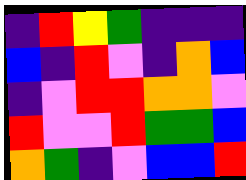[["indigo", "red", "yellow", "green", "indigo", "indigo", "indigo"], ["blue", "indigo", "red", "violet", "indigo", "orange", "blue"], ["indigo", "violet", "red", "red", "orange", "orange", "violet"], ["red", "violet", "violet", "red", "green", "green", "blue"], ["orange", "green", "indigo", "violet", "blue", "blue", "red"]]